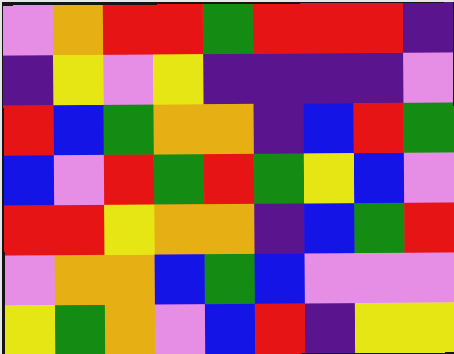[["violet", "orange", "red", "red", "green", "red", "red", "red", "indigo"], ["indigo", "yellow", "violet", "yellow", "indigo", "indigo", "indigo", "indigo", "violet"], ["red", "blue", "green", "orange", "orange", "indigo", "blue", "red", "green"], ["blue", "violet", "red", "green", "red", "green", "yellow", "blue", "violet"], ["red", "red", "yellow", "orange", "orange", "indigo", "blue", "green", "red"], ["violet", "orange", "orange", "blue", "green", "blue", "violet", "violet", "violet"], ["yellow", "green", "orange", "violet", "blue", "red", "indigo", "yellow", "yellow"]]